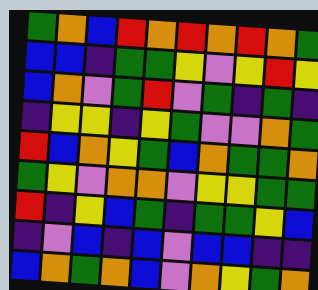[["green", "orange", "blue", "red", "orange", "red", "orange", "red", "orange", "green"], ["blue", "blue", "indigo", "green", "green", "yellow", "violet", "yellow", "red", "yellow"], ["blue", "orange", "violet", "green", "red", "violet", "green", "indigo", "green", "indigo"], ["indigo", "yellow", "yellow", "indigo", "yellow", "green", "violet", "violet", "orange", "green"], ["red", "blue", "orange", "yellow", "green", "blue", "orange", "green", "green", "orange"], ["green", "yellow", "violet", "orange", "orange", "violet", "yellow", "yellow", "green", "green"], ["red", "indigo", "yellow", "blue", "green", "indigo", "green", "green", "yellow", "blue"], ["indigo", "violet", "blue", "indigo", "blue", "violet", "blue", "blue", "indigo", "indigo"], ["blue", "orange", "green", "orange", "blue", "violet", "orange", "yellow", "green", "orange"]]